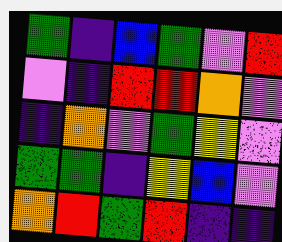[["green", "indigo", "blue", "green", "violet", "red"], ["violet", "indigo", "red", "red", "orange", "violet"], ["indigo", "orange", "violet", "green", "yellow", "violet"], ["green", "green", "indigo", "yellow", "blue", "violet"], ["orange", "red", "green", "red", "indigo", "indigo"]]